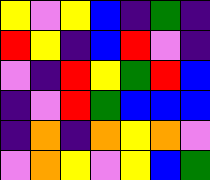[["yellow", "violet", "yellow", "blue", "indigo", "green", "indigo"], ["red", "yellow", "indigo", "blue", "red", "violet", "indigo"], ["violet", "indigo", "red", "yellow", "green", "red", "blue"], ["indigo", "violet", "red", "green", "blue", "blue", "blue"], ["indigo", "orange", "indigo", "orange", "yellow", "orange", "violet"], ["violet", "orange", "yellow", "violet", "yellow", "blue", "green"]]